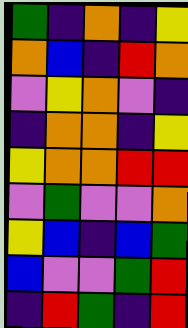[["green", "indigo", "orange", "indigo", "yellow"], ["orange", "blue", "indigo", "red", "orange"], ["violet", "yellow", "orange", "violet", "indigo"], ["indigo", "orange", "orange", "indigo", "yellow"], ["yellow", "orange", "orange", "red", "red"], ["violet", "green", "violet", "violet", "orange"], ["yellow", "blue", "indigo", "blue", "green"], ["blue", "violet", "violet", "green", "red"], ["indigo", "red", "green", "indigo", "red"]]